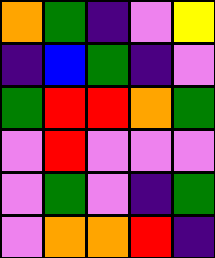[["orange", "green", "indigo", "violet", "yellow"], ["indigo", "blue", "green", "indigo", "violet"], ["green", "red", "red", "orange", "green"], ["violet", "red", "violet", "violet", "violet"], ["violet", "green", "violet", "indigo", "green"], ["violet", "orange", "orange", "red", "indigo"]]